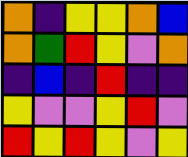[["orange", "indigo", "yellow", "yellow", "orange", "blue"], ["orange", "green", "red", "yellow", "violet", "orange"], ["indigo", "blue", "indigo", "red", "indigo", "indigo"], ["yellow", "violet", "violet", "yellow", "red", "violet"], ["red", "yellow", "red", "yellow", "violet", "yellow"]]